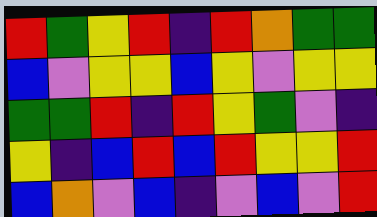[["red", "green", "yellow", "red", "indigo", "red", "orange", "green", "green"], ["blue", "violet", "yellow", "yellow", "blue", "yellow", "violet", "yellow", "yellow"], ["green", "green", "red", "indigo", "red", "yellow", "green", "violet", "indigo"], ["yellow", "indigo", "blue", "red", "blue", "red", "yellow", "yellow", "red"], ["blue", "orange", "violet", "blue", "indigo", "violet", "blue", "violet", "red"]]